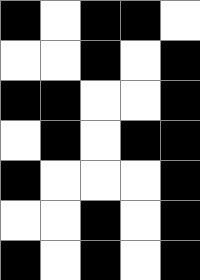[["black", "white", "black", "black", "white"], ["white", "white", "black", "white", "black"], ["black", "black", "white", "white", "black"], ["white", "black", "white", "black", "black"], ["black", "white", "white", "white", "black"], ["white", "white", "black", "white", "black"], ["black", "white", "black", "white", "black"]]